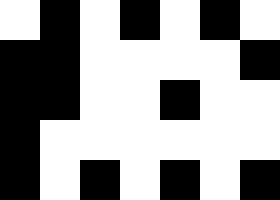[["white", "black", "white", "black", "white", "black", "white"], ["black", "black", "white", "white", "white", "white", "black"], ["black", "black", "white", "white", "black", "white", "white"], ["black", "white", "white", "white", "white", "white", "white"], ["black", "white", "black", "white", "black", "white", "black"]]